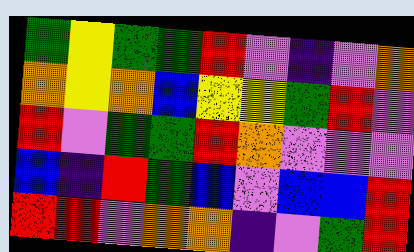[["green", "yellow", "green", "green", "red", "violet", "indigo", "violet", "orange"], ["orange", "yellow", "orange", "blue", "yellow", "yellow", "green", "red", "violet"], ["red", "violet", "green", "green", "red", "orange", "violet", "violet", "violet"], ["blue", "indigo", "red", "green", "blue", "violet", "blue", "blue", "red"], ["red", "red", "violet", "orange", "orange", "indigo", "violet", "green", "red"]]